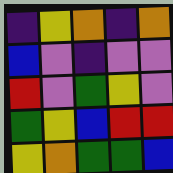[["indigo", "yellow", "orange", "indigo", "orange"], ["blue", "violet", "indigo", "violet", "violet"], ["red", "violet", "green", "yellow", "violet"], ["green", "yellow", "blue", "red", "red"], ["yellow", "orange", "green", "green", "blue"]]